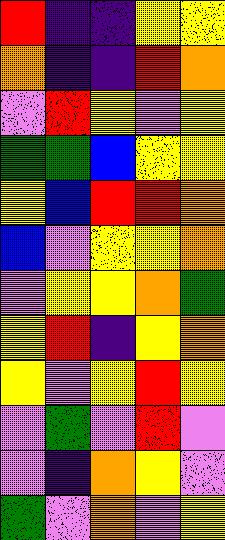[["red", "indigo", "indigo", "yellow", "yellow"], ["orange", "indigo", "indigo", "red", "orange"], ["violet", "red", "yellow", "violet", "yellow"], ["green", "green", "blue", "yellow", "yellow"], ["yellow", "blue", "red", "red", "orange"], ["blue", "violet", "yellow", "yellow", "orange"], ["violet", "yellow", "yellow", "orange", "green"], ["yellow", "red", "indigo", "yellow", "orange"], ["yellow", "violet", "yellow", "red", "yellow"], ["violet", "green", "violet", "red", "violet"], ["violet", "indigo", "orange", "yellow", "violet"], ["green", "violet", "orange", "violet", "yellow"]]